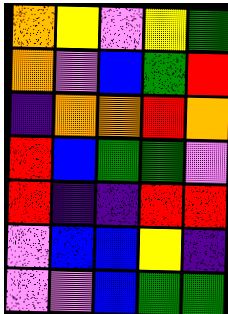[["orange", "yellow", "violet", "yellow", "green"], ["orange", "violet", "blue", "green", "red"], ["indigo", "orange", "orange", "red", "orange"], ["red", "blue", "green", "green", "violet"], ["red", "indigo", "indigo", "red", "red"], ["violet", "blue", "blue", "yellow", "indigo"], ["violet", "violet", "blue", "green", "green"]]